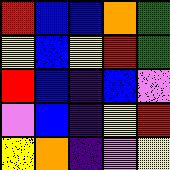[["red", "blue", "blue", "orange", "green"], ["yellow", "blue", "yellow", "red", "green"], ["red", "blue", "indigo", "blue", "violet"], ["violet", "blue", "indigo", "yellow", "red"], ["yellow", "orange", "indigo", "violet", "yellow"]]